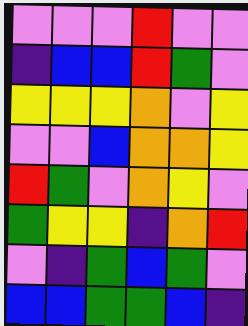[["violet", "violet", "violet", "red", "violet", "violet"], ["indigo", "blue", "blue", "red", "green", "violet"], ["yellow", "yellow", "yellow", "orange", "violet", "yellow"], ["violet", "violet", "blue", "orange", "orange", "yellow"], ["red", "green", "violet", "orange", "yellow", "violet"], ["green", "yellow", "yellow", "indigo", "orange", "red"], ["violet", "indigo", "green", "blue", "green", "violet"], ["blue", "blue", "green", "green", "blue", "indigo"]]